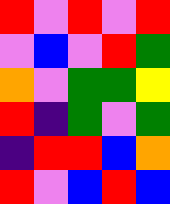[["red", "violet", "red", "violet", "red"], ["violet", "blue", "violet", "red", "green"], ["orange", "violet", "green", "green", "yellow"], ["red", "indigo", "green", "violet", "green"], ["indigo", "red", "red", "blue", "orange"], ["red", "violet", "blue", "red", "blue"]]